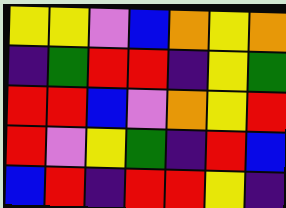[["yellow", "yellow", "violet", "blue", "orange", "yellow", "orange"], ["indigo", "green", "red", "red", "indigo", "yellow", "green"], ["red", "red", "blue", "violet", "orange", "yellow", "red"], ["red", "violet", "yellow", "green", "indigo", "red", "blue"], ["blue", "red", "indigo", "red", "red", "yellow", "indigo"]]